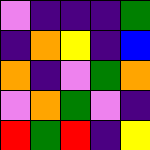[["violet", "indigo", "indigo", "indigo", "green"], ["indigo", "orange", "yellow", "indigo", "blue"], ["orange", "indigo", "violet", "green", "orange"], ["violet", "orange", "green", "violet", "indigo"], ["red", "green", "red", "indigo", "yellow"]]